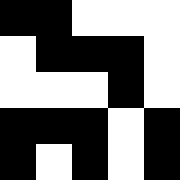[["black", "black", "white", "white", "white"], ["white", "black", "black", "black", "white"], ["white", "white", "white", "black", "white"], ["black", "black", "black", "white", "black"], ["black", "white", "black", "white", "black"]]